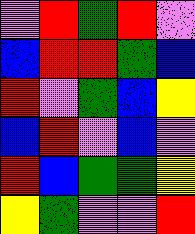[["violet", "red", "green", "red", "violet"], ["blue", "red", "red", "green", "blue"], ["red", "violet", "green", "blue", "yellow"], ["blue", "red", "violet", "blue", "violet"], ["red", "blue", "green", "green", "yellow"], ["yellow", "green", "violet", "violet", "red"]]